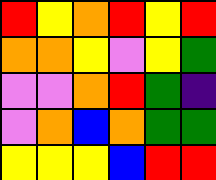[["red", "yellow", "orange", "red", "yellow", "red"], ["orange", "orange", "yellow", "violet", "yellow", "green"], ["violet", "violet", "orange", "red", "green", "indigo"], ["violet", "orange", "blue", "orange", "green", "green"], ["yellow", "yellow", "yellow", "blue", "red", "red"]]